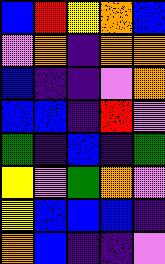[["blue", "red", "yellow", "orange", "blue"], ["violet", "orange", "indigo", "orange", "orange"], ["blue", "indigo", "indigo", "violet", "orange"], ["blue", "blue", "indigo", "red", "violet"], ["green", "indigo", "blue", "indigo", "green"], ["yellow", "violet", "green", "orange", "violet"], ["yellow", "blue", "blue", "blue", "indigo"], ["orange", "blue", "indigo", "indigo", "violet"]]